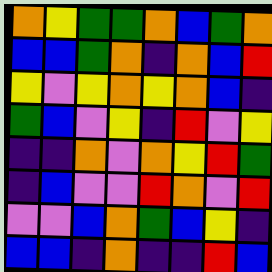[["orange", "yellow", "green", "green", "orange", "blue", "green", "orange"], ["blue", "blue", "green", "orange", "indigo", "orange", "blue", "red"], ["yellow", "violet", "yellow", "orange", "yellow", "orange", "blue", "indigo"], ["green", "blue", "violet", "yellow", "indigo", "red", "violet", "yellow"], ["indigo", "indigo", "orange", "violet", "orange", "yellow", "red", "green"], ["indigo", "blue", "violet", "violet", "red", "orange", "violet", "red"], ["violet", "violet", "blue", "orange", "green", "blue", "yellow", "indigo"], ["blue", "blue", "indigo", "orange", "indigo", "indigo", "red", "blue"]]